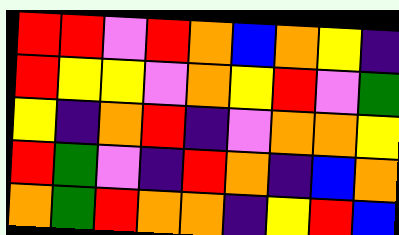[["red", "red", "violet", "red", "orange", "blue", "orange", "yellow", "indigo"], ["red", "yellow", "yellow", "violet", "orange", "yellow", "red", "violet", "green"], ["yellow", "indigo", "orange", "red", "indigo", "violet", "orange", "orange", "yellow"], ["red", "green", "violet", "indigo", "red", "orange", "indigo", "blue", "orange"], ["orange", "green", "red", "orange", "orange", "indigo", "yellow", "red", "blue"]]